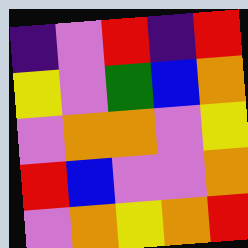[["indigo", "violet", "red", "indigo", "red"], ["yellow", "violet", "green", "blue", "orange"], ["violet", "orange", "orange", "violet", "yellow"], ["red", "blue", "violet", "violet", "orange"], ["violet", "orange", "yellow", "orange", "red"]]